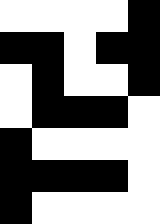[["white", "white", "white", "white", "black"], ["black", "black", "white", "black", "black"], ["white", "black", "white", "white", "black"], ["white", "black", "black", "black", "white"], ["black", "white", "white", "white", "white"], ["black", "black", "black", "black", "white"], ["black", "white", "white", "white", "white"]]